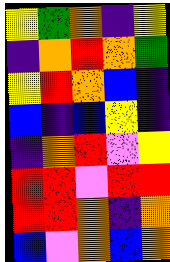[["yellow", "green", "orange", "indigo", "yellow"], ["indigo", "orange", "red", "orange", "green"], ["yellow", "red", "orange", "blue", "indigo"], ["blue", "indigo", "blue", "yellow", "indigo"], ["indigo", "orange", "red", "violet", "yellow"], ["red", "red", "violet", "red", "red"], ["red", "red", "orange", "indigo", "orange"], ["blue", "violet", "orange", "blue", "orange"]]